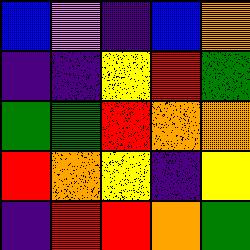[["blue", "violet", "indigo", "blue", "orange"], ["indigo", "indigo", "yellow", "red", "green"], ["green", "green", "red", "orange", "orange"], ["red", "orange", "yellow", "indigo", "yellow"], ["indigo", "red", "red", "orange", "green"]]